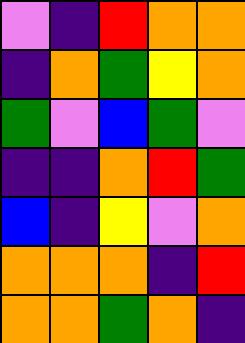[["violet", "indigo", "red", "orange", "orange"], ["indigo", "orange", "green", "yellow", "orange"], ["green", "violet", "blue", "green", "violet"], ["indigo", "indigo", "orange", "red", "green"], ["blue", "indigo", "yellow", "violet", "orange"], ["orange", "orange", "orange", "indigo", "red"], ["orange", "orange", "green", "orange", "indigo"]]